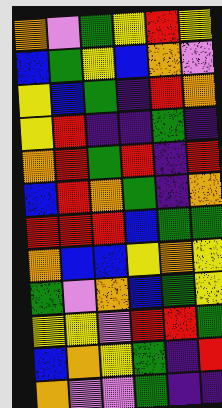[["orange", "violet", "green", "yellow", "red", "yellow"], ["blue", "green", "yellow", "blue", "orange", "violet"], ["yellow", "blue", "green", "indigo", "red", "orange"], ["yellow", "red", "indigo", "indigo", "green", "indigo"], ["orange", "red", "green", "red", "indigo", "red"], ["blue", "red", "orange", "green", "indigo", "orange"], ["red", "red", "red", "blue", "green", "green"], ["orange", "blue", "blue", "yellow", "orange", "yellow"], ["green", "violet", "orange", "blue", "green", "yellow"], ["yellow", "yellow", "violet", "red", "red", "green"], ["blue", "orange", "yellow", "green", "indigo", "red"], ["orange", "violet", "violet", "green", "indigo", "indigo"]]